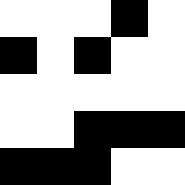[["white", "white", "white", "black", "white"], ["black", "white", "black", "white", "white"], ["white", "white", "white", "white", "white"], ["white", "white", "black", "black", "black"], ["black", "black", "black", "white", "white"]]